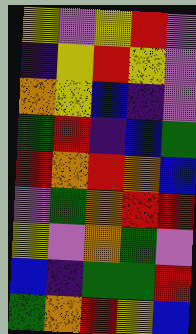[["yellow", "violet", "yellow", "red", "violet"], ["indigo", "yellow", "red", "yellow", "violet"], ["orange", "yellow", "blue", "indigo", "violet"], ["green", "red", "indigo", "blue", "green"], ["red", "orange", "red", "orange", "blue"], ["violet", "green", "orange", "red", "red"], ["yellow", "violet", "orange", "green", "violet"], ["blue", "indigo", "green", "green", "red"], ["green", "orange", "red", "yellow", "blue"]]